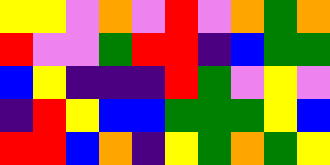[["yellow", "yellow", "violet", "orange", "violet", "red", "violet", "orange", "green", "orange"], ["red", "violet", "violet", "green", "red", "red", "indigo", "blue", "green", "green"], ["blue", "yellow", "indigo", "indigo", "indigo", "red", "green", "violet", "yellow", "violet"], ["indigo", "red", "yellow", "blue", "blue", "green", "green", "green", "yellow", "blue"], ["red", "red", "blue", "orange", "indigo", "yellow", "green", "orange", "green", "yellow"]]